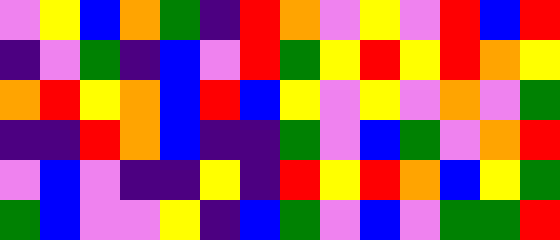[["violet", "yellow", "blue", "orange", "green", "indigo", "red", "orange", "violet", "yellow", "violet", "red", "blue", "red"], ["indigo", "violet", "green", "indigo", "blue", "violet", "red", "green", "yellow", "red", "yellow", "red", "orange", "yellow"], ["orange", "red", "yellow", "orange", "blue", "red", "blue", "yellow", "violet", "yellow", "violet", "orange", "violet", "green"], ["indigo", "indigo", "red", "orange", "blue", "indigo", "indigo", "green", "violet", "blue", "green", "violet", "orange", "red"], ["violet", "blue", "violet", "indigo", "indigo", "yellow", "indigo", "red", "yellow", "red", "orange", "blue", "yellow", "green"], ["green", "blue", "violet", "violet", "yellow", "indigo", "blue", "green", "violet", "blue", "violet", "green", "green", "red"]]